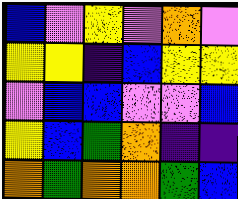[["blue", "violet", "yellow", "violet", "orange", "violet"], ["yellow", "yellow", "indigo", "blue", "yellow", "yellow"], ["violet", "blue", "blue", "violet", "violet", "blue"], ["yellow", "blue", "green", "orange", "indigo", "indigo"], ["orange", "green", "orange", "orange", "green", "blue"]]